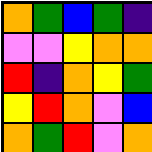[["orange", "green", "blue", "green", "indigo"], ["violet", "violet", "yellow", "orange", "orange"], ["red", "indigo", "orange", "yellow", "green"], ["yellow", "red", "orange", "violet", "blue"], ["orange", "green", "red", "violet", "orange"]]